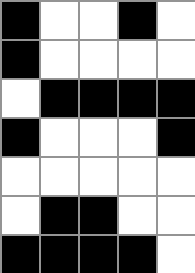[["black", "white", "white", "black", "white"], ["black", "white", "white", "white", "white"], ["white", "black", "black", "black", "black"], ["black", "white", "white", "white", "black"], ["white", "white", "white", "white", "white"], ["white", "black", "black", "white", "white"], ["black", "black", "black", "black", "white"]]